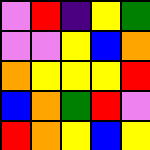[["violet", "red", "indigo", "yellow", "green"], ["violet", "violet", "yellow", "blue", "orange"], ["orange", "yellow", "yellow", "yellow", "red"], ["blue", "orange", "green", "red", "violet"], ["red", "orange", "yellow", "blue", "yellow"]]